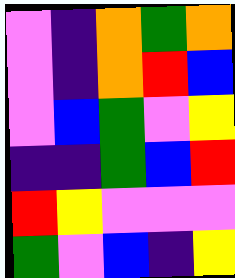[["violet", "indigo", "orange", "green", "orange"], ["violet", "indigo", "orange", "red", "blue"], ["violet", "blue", "green", "violet", "yellow"], ["indigo", "indigo", "green", "blue", "red"], ["red", "yellow", "violet", "violet", "violet"], ["green", "violet", "blue", "indigo", "yellow"]]